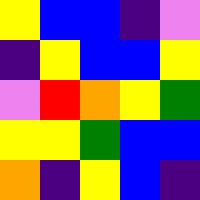[["yellow", "blue", "blue", "indigo", "violet"], ["indigo", "yellow", "blue", "blue", "yellow"], ["violet", "red", "orange", "yellow", "green"], ["yellow", "yellow", "green", "blue", "blue"], ["orange", "indigo", "yellow", "blue", "indigo"]]